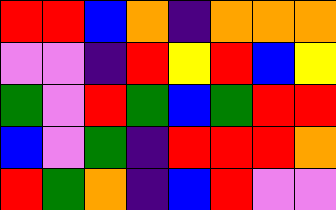[["red", "red", "blue", "orange", "indigo", "orange", "orange", "orange"], ["violet", "violet", "indigo", "red", "yellow", "red", "blue", "yellow"], ["green", "violet", "red", "green", "blue", "green", "red", "red"], ["blue", "violet", "green", "indigo", "red", "red", "red", "orange"], ["red", "green", "orange", "indigo", "blue", "red", "violet", "violet"]]